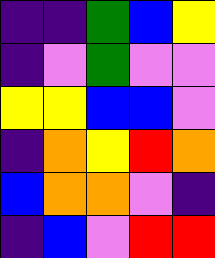[["indigo", "indigo", "green", "blue", "yellow"], ["indigo", "violet", "green", "violet", "violet"], ["yellow", "yellow", "blue", "blue", "violet"], ["indigo", "orange", "yellow", "red", "orange"], ["blue", "orange", "orange", "violet", "indigo"], ["indigo", "blue", "violet", "red", "red"]]